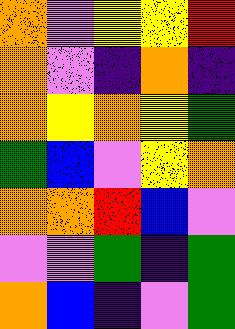[["orange", "violet", "yellow", "yellow", "red"], ["orange", "violet", "indigo", "orange", "indigo"], ["orange", "yellow", "orange", "yellow", "green"], ["green", "blue", "violet", "yellow", "orange"], ["orange", "orange", "red", "blue", "violet"], ["violet", "violet", "green", "indigo", "green"], ["orange", "blue", "indigo", "violet", "green"]]